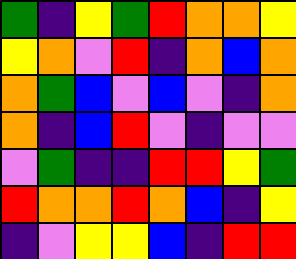[["green", "indigo", "yellow", "green", "red", "orange", "orange", "yellow"], ["yellow", "orange", "violet", "red", "indigo", "orange", "blue", "orange"], ["orange", "green", "blue", "violet", "blue", "violet", "indigo", "orange"], ["orange", "indigo", "blue", "red", "violet", "indigo", "violet", "violet"], ["violet", "green", "indigo", "indigo", "red", "red", "yellow", "green"], ["red", "orange", "orange", "red", "orange", "blue", "indigo", "yellow"], ["indigo", "violet", "yellow", "yellow", "blue", "indigo", "red", "red"]]